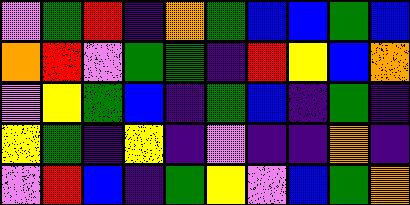[["violet", "green", "red", "indigo", "orange", "green", "blue", "blue", "green", "blue"], ["orange", "red", "violet", "green", "green", "indigo", "red", "yellow", "blue", "orange"], ["violet", "yellow", "green", "blue", "indigo", "green", "blue", "indigo", "green", "indigo"], ["yellow", "green", "indigo", "yellow", "indigo", "violet", "indigo", "indigo", "orange", "indigo"], ["violet", "red", "blue", "indigo", "green", "yellow", "violet", "blue", "green", "orange"]]